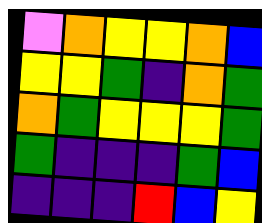[["violet", "orange", "yellow", "yellow", "orange", "blue"], ["yellow", "yellow", "green", "indigo", "orange", "green"], ["orange", "green", "yellow", "yellow", "yellow", "green"], ["green", "indigo", "indigo", "indigo", "green", "blue"], ["indigo", "indigo", "indigo", "red", "blue", "yellow"]]